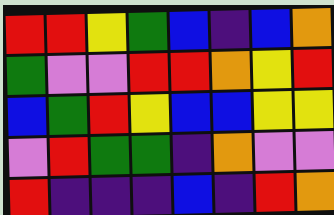[["red", "red", "yellow", "green", "blue", "indigo", "blue", "orange"], ["green", "violet", "violet", "red", "red", "orange", "yellow", "red"], ["blue", "green", "red", "yellow", "blue", "blue", "yellow", "yellow"], ["violet", "red", "green", "green", "indigo", "orange", "violet", "violet"], ["red", "indigo", "indigo", "indigo", "blue", "indigo", "red", "orange"]]